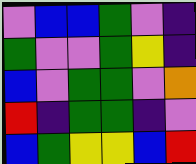[["violet", "blue", "blue", "green", "violet", "indigo"], ["green", "violet", "violet", "green", "yellow", "indigo"], ["blue", "violet", "green", "green", "violet", "orange"], ["red", "indigo", "green", "green", "indigo", "violet"], ["blue", "green", "yellow", "yellow", "blue", "red"]]